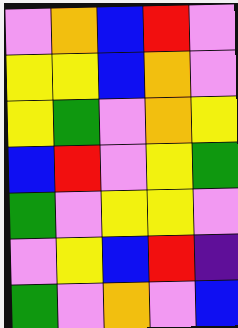[["violet", "orange", "blue", "red", "violet"], ["yellow", "yellow", "blue", "orange", "violet"], ["yellow", "green", "violet", "orange", "yellow"], ["blue", "red", "violet", "yellow", "green"], ["green", "violet", "yellow", "yellow", "violet"], ["violet", "yellow", "blue", "red", "indigo"], ["green", "violet", "orange", "violet", "blue"]]